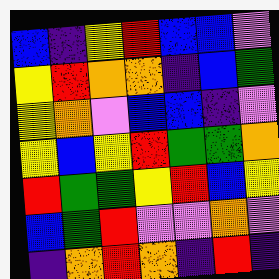[["blue", "indigo", "yellow", "red", "blue", "blue", "violet"], ["yellow", "red", "orange", "orange", "indigo", "blue", "green"], ["yellow", "orange", "violet", "blue", "blue", "indigo", "violet"], ["yellow", "blue", "yellow", "red", "green", "green", "orange"], ["red", "green", "green", "yellow", "red", "blue", "yellow"], ["blue", "green", "red", "violet", "violet", "orange", "violet"], ["indigo", "orange", "red", "orange", "indigo", "red", "indigo"]]